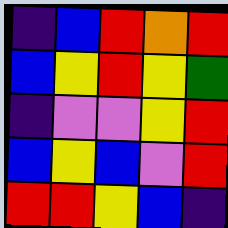[["indigo", "blue", "red", "orange", "red"], ["blue", "yellow", "red", "yellow", "green"], ["indigo", "violet", "violet", "yellow", "red"], ["blue", "yellow", "blue", "violet", "red"], ["red", "red", "yellow", "blue", "indigo"]]